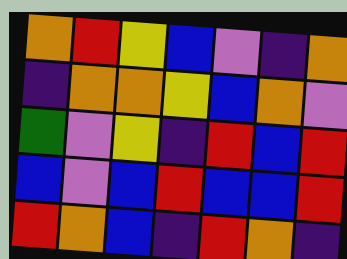[["orange", "red", "yellow", "blue", "violet", "indigo", "orange"], ["indigo", "orange", "orange", "yellow", "blue", "orange", "violet"], ["green", "violet", "yellow", "indigo", "red", "blue", "red"], ["blue", "violet", "blue", "red", "blue", "blue", "red"], ["red", "orange", "blue", "indigo", "red", "orange", "indigo"]]